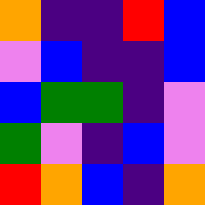[["orange", "indigo", "indigo", "red", "blue"], ["violet", "blue", "indigo", "indigo", "blue"], ["blue", "green", "green", "indigo", "violet"], ["green", "violet", "indigo", "blue", "violet"], ["red", "orange", "blue", "indigo", "orange"]]